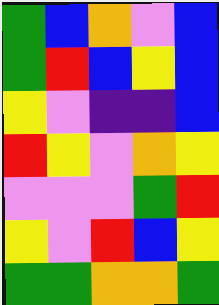[["green", "blue", "orange", "violet", "blue"], ["green", "red", "blue", "yellow", "blue"], ["yellow", "violet", "indigo", "indigo", "blue"], ["red", "yellow", "violet", "orange", "yellow"], ["violet", "violet", "violet", "green", "red"], ["yellow", "violet", "red", "blue", "yellow"], ["green", "green", "orange", "orange", "green"]]